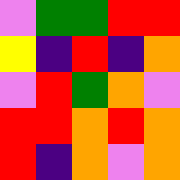[["violet", "green", "green", "red", "red"], ["yellow", "indigo", "red", "indigo", "orange"], ["violet", "red", "green", "orange", "violet"], ["red", "red", "orange", "red", "orange"], ["red", "indigo", "orange", "violet", "orange"]]